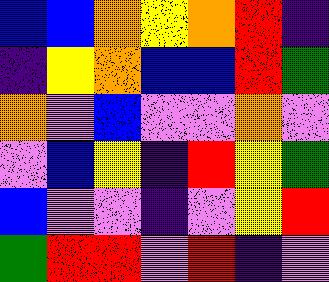[["blue", "blue", "orange", "yellow", "orange", "red", "indigo"], ["indigo", "yellow", "orange", "blue", "blue", "red", "green"], ["orange", "violet", "blue", "violet", "violet", "orange", "violet"], ["violet", "blue", "yellow", "indigo", "red", "yellow", "green"], ["blue", "violet", "violet", "indigo", "violet", "yellow", "red"], ["green", "red", "red", "violet", "red", "indigo", "violet"]]